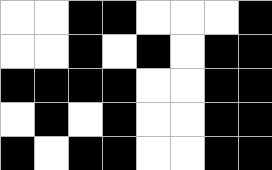[["white", "white", "black", "black", "white", "white", "white", "black"], ["white", "white", "black", "white", "black", "white", "black", "black"], ["black", "black", "black", "black", "white", "white", "black", "black"], ["white", "black", "white", "black", "white", "white", "black", "black"], ["black", "white", "black", "black", "white", "white", "black", "black"]]